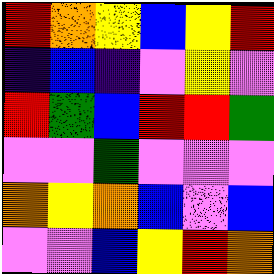[["red", "orange", "yellow", "blue", "yellow", "red"], ["indigo", "blue", "indigo", "violet", "yellow", "violet"], ["red", "green", "blue", "red", "red", "green"], ["violet", "violet", "green", "violet", "violet", "violet"], ["orange", "yellow", "orange", "blue", "violet", "blue"], ["violet", "violet", "blue", "yellow", "red", "orange"]]